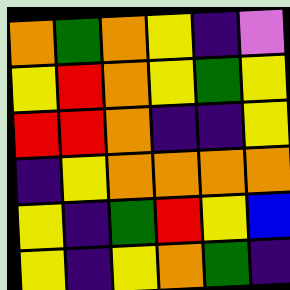[["orange", "green", "orange", "yellow", "indigo", "violet"], ["yellow", "red", "orange", "yellow", "green", "yellow"], ["red", "red", "orange", "indigo", "indigo", "yellow"], ["indigo", "yellow", "orange", "orange", "orange", "orange"], ["yellow", "indigo", "green", "red", "yellow", "blue"], ["yellow", "indigo", "yellow", "orange", "green", "indigo"]]